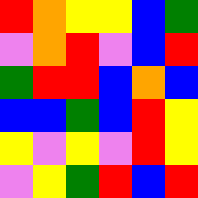[["red", "orange", "yellow", "yellow", "blue", "green"], ["violet", "orange", "red", "violet", "blue", "red"], ["green", "red", "red", "blue", "orange", "blue"], ["blue", "blue", "green", "blue", "red", "yellow"], ["yellow", "violet", "yellow", "violet", "red", "yellow"], ["violet", "yellow", "green", "red", "blue", "red"]]